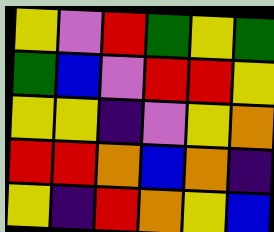[["yellow", "violet", "red", "green", "yellow", "green"], ["green", "blue", "violet", "red", "red", "yellow"], ["yellow", "yellow", "indigo", "violet", "yellow", "orange"], ["red", "red", "orange", "blue", "orange", "indigo"], ["yellow", "indigo", "red", "orange", "yellow", "blue"]]